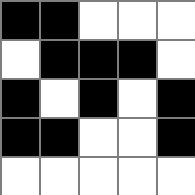[["black", "black", "white", "white", "white"], ["white", "black", "black", "black", "white"], ["black", "white", "black", "white", "black"], ["black", "black", "white", "white", "black"], ["white", "white", "white", "white", "white"]]